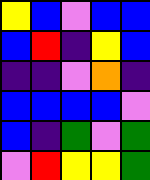[["yellow", "blue", "violet", "blue", "blue"], ["blue", "red", "indigo", "yellow", "blue"], ["indigo", "indigo", "violet", "orange", "indigo"], ["blue", "blue", "blue", "blue", "violet"], ["blue", "indigo", "green", "violet", "green"], ["violet", "red", "yellow", "yellow", "green"]]